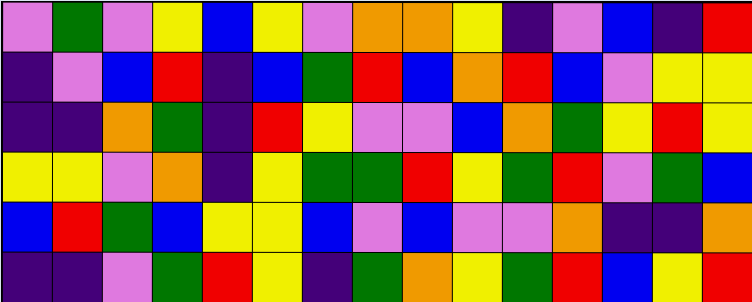[["violet", "green", "violet", "yellow", "blue", "yellow", "violet", "orange", "orange", "yellow", "indigo", "violet", "blue", "indigo", "red"], ["indigo", "violet", "blue", "red", "indigo", "blue", "green", "red", "blue", "orange", "red", "blue", "violet", "yellow", "yellow"], ["indigo", "indigo", "orange", "green", "indigo", "red", "yellow", "violet", "violet", "blue", "orange", "green", "yellow", "red", "yellow"], ["yellow", "yellow", "violet", "orange", "indigo", "yellow", "green", "green", "red", "yellow", "green", "red", "violet", "green", "blue"], ["blue", "red", "green", "blue", "yellow", "yellow", "blue", "violet", "blue", "violet", "violet", "orange", "indigo", "indigo", "orange"], ["indigo", "indigo", "violet", "green", "red", "yellow", "indigo", "green", "orange", "yellow", "green", "red", "blue", "yellow", "red"]]